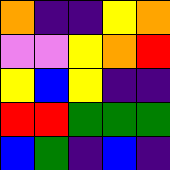[["orange", "indigo", "indigo", "yellow", "orange"], ["violet", "violet", "yellow", "orange", "red"], ["yellow", "blue", "yellow", "indigo", "indigo"], ["red", "red", "green", "green", "green"], ["blue", "green", "indigo", "blue", "indigo"]]